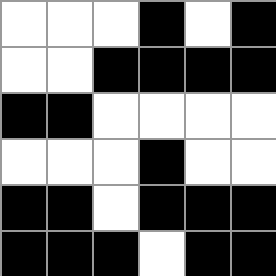[["white", "white", "white", "black", "white", "black"], ["white", "white", "black", "black", "black", "black"], ["black", "black", "white", "white", "white", "white"], ["white", "white", "white", "black", "white", "white"], ["black", "black", "white", "black", "black", "black"], ["black", "black", "black", "white", "black", "black"]]